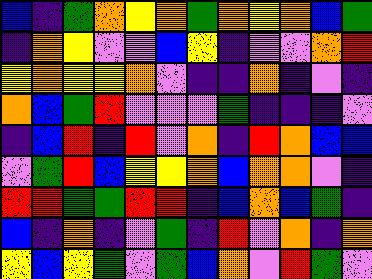[["blue", "indigo", "green", "orange", "yellow", "orange", "green", "orange", "yellow", "orange", "blue", "green"], ["indigo", "orange", "yellow", "violet", "violet", "blue", "yellow", "indigo", "violet", "violet", "orange", "red"], ["yellow", "orange", "yellow", "yellow", "orange", "violet", "indigo", "indigo", "orange", "indigo", "violet", "indigo"], ["orange", "blue", "green", "red", "violet", "violet", "violet", "green", "indigo", "indigo", "indigo", "violet"], ["indigo", "blue", "red", "indigo", "red", "violet", "orange", "indigo", "red", "orange", "blue", "blue"], ["violet", "green", "red", "blue", "yellow", "yellow", "orange", "blue", "orange", "orange", "violet", "indigo"], ["red", "red", "green", "green", "red", "red", "indigo", "blue", "orange", "blue", "green", "indigo"], ["blue", "indigo", "orange", "indigo", "violet", "green", "indigo", "red", "violet", "orange", "indigo", "orange"], ["yellow", "blue", "yellow", "green", "violet", "green", "blue", "orange", "violet", "red", "green", "violet"]]